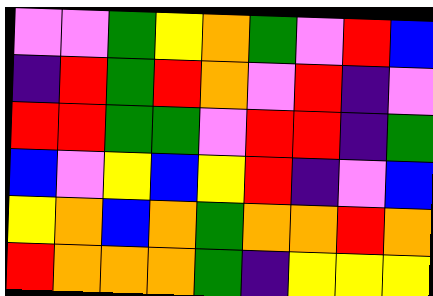[["violet", "violet", "green", "yellow", "orange", "green", "violet", "red", "blue"], ["indigo", "red", "green", "red", "orange", "violet", "red", "indigo", "violet"], ["red", "red", "green", "green", "violet", "red", "red", "indigo", "green"], ["blue", "violet", "yellow", "blue", "yellow", "red", "indigo", "violet", "blue"], ["yellow", "orange", "blue", "orange", "green", "orange", "orange", "red", "orange"], ["red", "orange", "orange", "orange", "green", "indigo", "yellow", "yellow", "yellow"]]